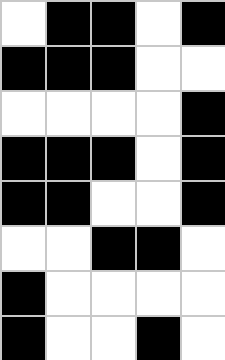[["white", "black", "black", "white", "black"], ["black", "black", "black", "white", "white"], ["white", "white", "white", "white", "black"], ["black", "black", "black", "white", "black"], ["black", "black", "white", "white", "black"], ["white", "white", "black", "black", "white"], ["black", "white", "white", "white", "white"], ["black", "white", "white", "black", "white"]]